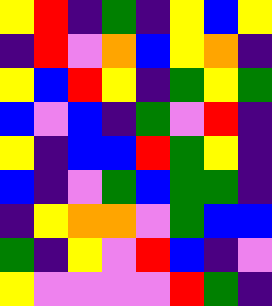[["yellow", "red", "indigo", "green", "indigo", "yellow", "blue", "yellow"], ["indigo", "red", "violet", "orange", "blue", "yellow", "orange", "indigo"], ["yellow", "blue", "red", "yellow", "indigo", "green", "yellow", "green"], ["blue", "violet", "blue", "indigo", "green", "violet", "red", "indigo"], ["yellow", "indigo", "blue", "blue", "red", "green", "yellow", "indigo"], ["blue", "indigo", "violet", "green", "blue", "green", "green", "indigo"], ["indigo", "yellow", "orange", "orange", "violet", "green", "blue", "blue"], ["green", "indigo", "yellow", "violet", "red", "blue", "indigo", "violet"], ["yellow", "violet", "violet", "violet", "violet", "red", "green", "indigo"]]